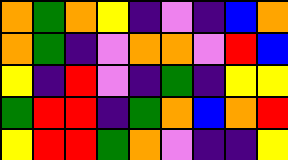[["orange", "green", "orange", "yellow", "indigo", "violet", "indigo", "blue", "orange"], ["orange", "green", "indigo", "violet", "orange", "orange", "violet", "red", "blue"], ["yellow", "indigo", "red", "violet", "indigo", "green", "indigo", "yellow", "yellow"], ["green", "red", "red", "indigo", "green", "orange", "blue", "orange", "red"], ["yellow", "red", "red", "green", "orange", "violet", "indigo", "indigo", "yellow"]]